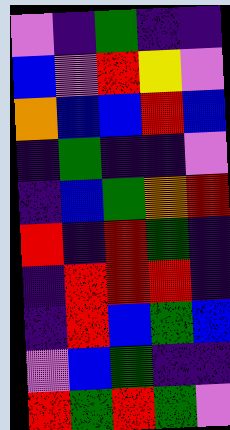[["violet", "indigo", "green", "indigo", "indigo"], ["blue", "violet", "red", "yellow", "violet"], ["orange", "blue", "blue", "red", "blue"], ["indigo", "green", "indigo", "indigo", "violet"], ["indigo", "blue", "green", "orange", "red"], ["red", "indigo", "red", "green", "indigo"], ["indigo", "red", "red", "red", "indigo"], ["indigo", "red", "blue", "green", "blue"], ["violet", "blue", "green", "indigo", "indigo"], ["red", "green", "red", "green", "violet"]]